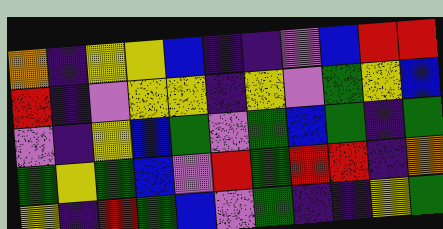[["orange", "indigo", "yellow", "yellow", "blue", "indigo", "indigo", "violet", "blue", "red", "red"], ["red", "indigo", "violet", "yellow", "yellow", "indigo", "yellow", "violet", "green", "yellow", "blue"], ["violet", "indigo", "yellow", "blue", "green", "violet", "green", "blue", "green", "indigo", "green"], ["green", "yellow", "green", "blue", "violet", "red", "green", "red", "red", "indigo", "orange"], ["yellow", "indigo", "red", "green", "blue", "violet", "green", "indigo", "indigo", "yellow", "green"]]